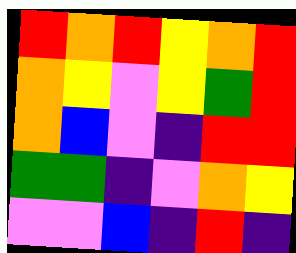[["red", "orange", "red", "yellow", "orange", "red"], ["orange", "yellow", "violet", "yellow", "green", "red"], ["orange", "blue", "violet", "indigo", "red", "red"], ["green", "green", "indigo", "violet", "orange", "yellow"], ["violet", "violet", "blue", "indigo", "red", "indigo"]]